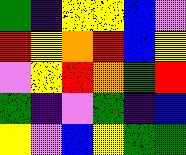[["green", "indigo", "yellow", "yellow", "blue", "violet"], ["red", "yellow", "orange", "red", "blue", "yellow"], ["violet", "yellow", "red", "orange", "green", "red"], ["green", "indigo", "violet", "green", "indigo", "blue"], ["yellow", "violet", "blue", "yellow", "green", "green"]]